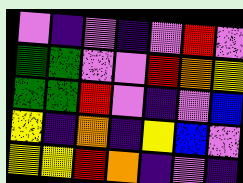[["violet", "indigo", "violet", "indigo", "violet", "red", "violet"], ["green", "green", "violet", "violet", "red", "orange", "yellow"], ["green", "green", "red", "violet", "indigo", "violet", "blue"], ["yellow", "indigo", "orange", "indigo", "yellow", "blue", "violet"], ["yellow", "yellow", "red", "orange", "indigo", "violet", "indigo"]]